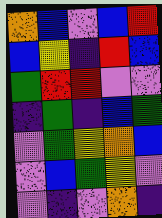[["orange", "blue", "violet", "blue", "red"], ["blue", "yellow", "indigo", "red", "blue"], ["green", "red", "red", "violet", "violet"], ["indigo", "green", "indigo", "blue", "green"], ["violet", "green", "yellow", "orange", "blue"], ["violet", "blue", "green", "yellow", "violet"], ["violet", "indigo", "violet", "orange", "indigo"]]